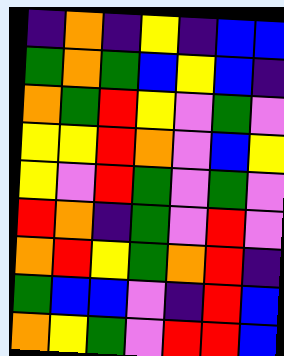[["indigo", "orange", "indigo", "yellow", "indigo", "blue", "blue"], ["green", "orange", "green", "blue", "yellow", "blue", "indigo"], ["orange", "green", "red", "yellow", "violet", "green", "violet"], ["yellow", "yellow", "red", "orange", "violet", "blue", "yellow"], ["yellow", "violet", "red", "green", "violet", "green", "violet"], ["red", "orange", "indigo", "green", "violet", "red", "violet"], ["orange", "red", "yellow", "green", "orange", "red", "indigo"], ["green", "blue", "blue", "violet", "indigo", "red", "blue"], ["orange", "yellow", "green", "violet", "red", "red", "blue"]]